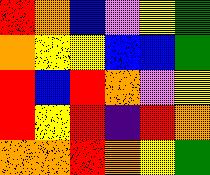[["red", "orange", "blue", "violet", "yellow", "green"], ["orange", "yellow", "yellow", "blue", "blue", "green"], ["red", "blue", "red", "orange", "violet", "yellow"], ["red", "yellow", "red", "indigo", "red", "orange"], ["orange", "orange", "red", "orange", "yellow", "green"]]